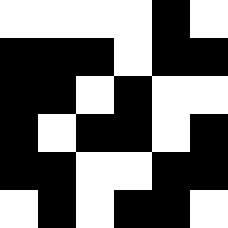[["white", "white", "white", "white", "black", "white"], ["black", "black", "black", "white", "black", "black"], ["black", "black", "white", "black", "white", "white"], ["black", "white", "black", "black", "white", "black"], ["black", "black", "white", "white", "black", "black"], ["white", "black", "white", "black", "black", "white"]]